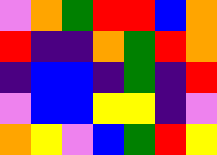[["violet", "orange", "green", "red", "red", "blue", "orange"], ["red", "indigo", "indigo", "orange", "green", "red", "orange"], ["indigo", "blue", "blue", "indigo", "green", "indigo", "red"], ["violet", "blue", "blue", "yellow", "yellow", "indigo", "violet"], ["orange", "yellow", "violet", "blue", "green", "red", "yellow"]]